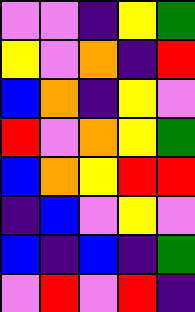[["violet", "violet", "indigo", "yellow", "green"], ["yellow", "violet", "orange", "indigo", "red"], ["blue", "orange", "indigo", "yellow", "violet"], ["red", "violet", "orange", "yellow", "green"], ["blue", "orange", "yellow", "red", "red"], ["indigo", "blue", "violet", "yellow", "violet"], ["blue", "indigo", "blue", "indigo", "green"], ["violet", "red", "violet", "red", "indigo"]]